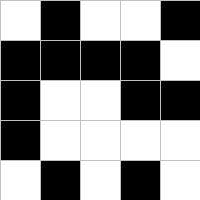[["white", "black", "white", "white", "black"], ["black", "black", "black", "black", "white"], ["black", "white", "white", "black", "black"], ["black", "white", "white", "white", "white"], ["white", "black", "white", "black", "white"]]